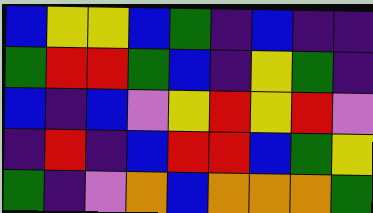[["blue", "yellow", "yellow", "blue", "green", "indigo", "blue", "indigo", "indigo"], ["green", "red", "red", "green", "blue", "indigo", "yellow", "green", "indigo"], ["blue", "indigo", "blue", "violet", "yellow", "red", "yellow", "red", "violet"], ["indigo", "red", "indigo", "blue", "red", "red", "blue", "green", "yellow"], ["green", "indigo", "violet", "orange", "blue", "orange", "orange", "orange", "green"]]